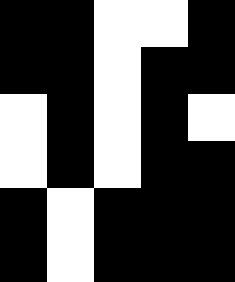[["black", "black", "white", "white", "black"], ["black", "black", "white", "black", "black"], ["white", "black", "white", "black", "white"], ["white", "black", "white", "black", "black"], ["black", "white", "black", "black", "black"], ["black", "white", "black", "black", "black"]]